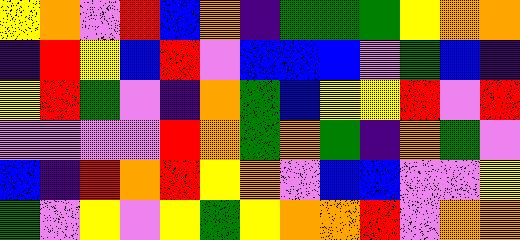[["yellow", "orange", "violet", "red", "blue", "orange", "indigo", "green", "green", "green", "yellow", "orange", "orange"], ["indigo", "red", "yellow", "blue", "red", "violet", "blue", "blue", "blue", "violet", "green", "blue", "indigo"], ["yellow", "red", "green", "violet", "indigo", "orange", "green", "blue", "yellow", "yellow", "red", "violet", "red"], ["violet", "violet", "violet", "violet", "red", "orange", "green", "orange", "green", "indigo", "orange", "green", "violet"], ["blue", "indigo", "red", "orange", "red", "yellow", "orange", "violet", "blue", "blue", "violet", "violet", "yellow"], ["green", "violet", "yellow", "violet", "yellow", "green", "yellow", "orange", "orange", "red", "violet", "orange", "orange"]]